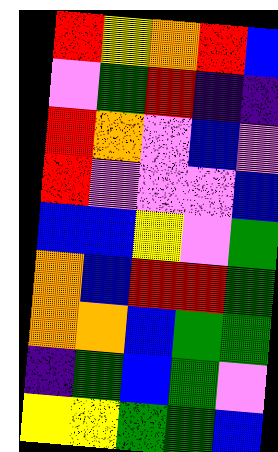[["red", "yellow", "orange", "red", "blue"], ["violet", "green", "red", "indigo", "indigo"], ["red", "orange", "violet", "blue", "violet"], ["red", "violet", "violet", "violet", "blue"], ["blue", "blue", "yellow", "violet", "green"], ["orange", "blue", "red", "red", "green"], ["orange", "orange", "blue", "green", "green"], ["indigo", "green", "blue", "green", "violet"], ["yellow", "yellow", "green", "green", "blue"]]